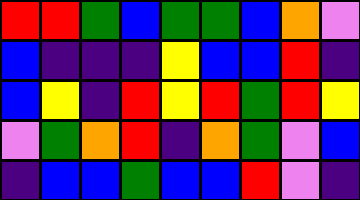[["red", "red", "green", "blue", "green", "green", "blue", "orange", "violet"], ["blue", "indigo", "indigo", "indigo", "yellow", "blue", "blue", "red", "indigo"], ["blue", "yellow", "indigo", "red", "yellow", "red", "green", "red", "yellow"], ["violet", "green", "orange", "red", "indigo", "orange", "green", "violet", "blue"], ["indigo", "blue", "blue", "green", "blue", "blue", "red", "violet", "indigo"]]